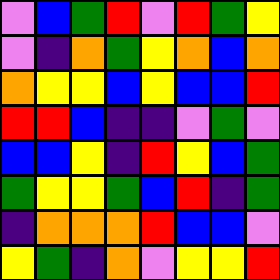[["violet", "blue", "green", "red", "violet", "red", "green", "yellow"], ["violet", "indigo", "orange", "green", "yellow", "orange", "blue", "orange"], ["orange", "yellow", "yellow", "blue", "yellow", "blue", "blue", "red"], ["red", "red", "blue", "indigo", "indigo", "violet", "green", "violet"], ["blue", "blue", "yellow", "indigo", "red", "yellow", "blue", "green"], ["green", "yellow", "yellow", "green", "blue", "red", "indigo", "green"], ["indigo", "orange", "orange", "orange", "red", "blue", "blue", "violet"], ["yellow", "green", "indigo", "orange", "violet", "yellow", "yellow", "red"]]